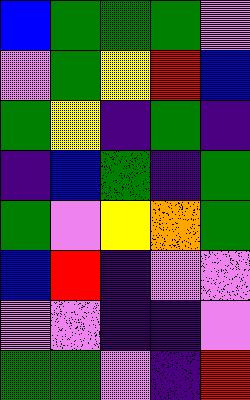[["blue", "green", "green", "green", "violet"], ["violet", "green", "yellow", "red", "blue"], ["green", "yellow", "indigo", "green", "indigo"], ["indigo", "blue", "green", "indigo", "green"], ["green", "violet", "yellow", "orange", "green"], ["blue", "red", "indigo", "violet", "violet"], ["violet", "violet", "indigo", "indigo", "violet"], ["green", "green", "violet", "indigo", "red"]]